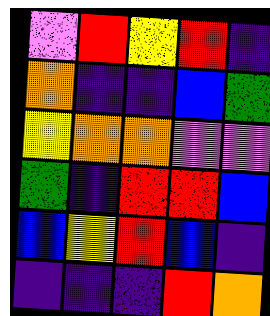[["violet", "red", "yellow", "red", "indigo"], ["orange", "indigo", "indigo", "blue", "green"], ["yellow", "orange", "orange", "violet", "violet"], ["green", "indigo", "red", "red", "blue"], ["blue", "yellow", "red", "blue", "indigo"], ["indigo", "indigo", "indigo", "red", "orange"]]